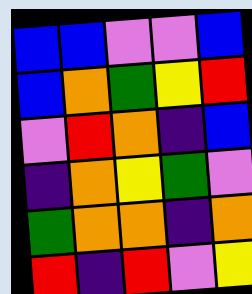[["blue", "blue", "violet", "violet", "blue"], ["blue", "orange", "green", "yellow", "red"], ["violet", "red", "orange", "indigo", "blue"], ["indigo", "orange", "yellow", "green", "violet"], ["green", "orange", "orange", "indigo", "orange"], ["red", "indigo", "red", "violet", "yellow"]]